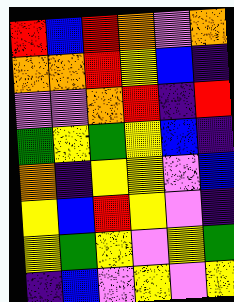[["red", "blue", "red", "orange", "violet", "orange"], ["orange", "orange", "red", "yellow", "blue", "indigo"], ["violet", "violet", "orange", "red", "indigo", "red"], ["green", "yellow", "green", "yellow", "blue", "indigo"], ["orange", "indigo", "yellow", "yellow", "violet", "blue"], ["yellow", "blue", "red", "yellow", "violet", "indigo"], ["yellow", "green", "yellow", "violet", "yellow", "green"], ["indigo", "blue", "violet", "yellow", "violet", "yellow"]]